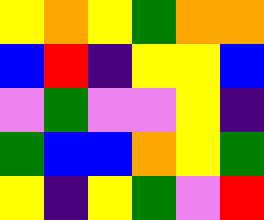[["yellow", "orange", "yellow", "green", "orange", "orange"], ["blue", "red", "indigo", "yellow", "yellow", "blue"], ["violet", "green", "violet", "violet", "yellow", "indigo"], ["green", "blue", "blue", "orange", "yellow", "green"], ["yellow", "indigo", "yellow", "green", "violet", "red"]]